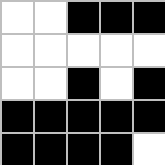[["white", "white", "black", "black", "black"], ["white", "white", "white", "white", "white"], ["white", "white", "black", "white", "black"], ["black", "black", "black", "black", "black"], ["black", "black", "black", "black", "white"]]